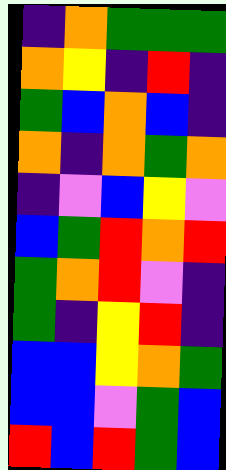[["indigo", "orange", "green", "green", "green"], ["orange", "yellow", "indigo", "red", "indigo"], ["green", "blue", "orange", "blue", "indigo"], ["orange", "indigo", "orange", "green", "orange"], ["indigo", "violet", "blue", "yellow", "violet"], ["blue", "green", "red", "orange", "red"], ["green", "orange", "red", "violet", "indigo"], ["green", "indigo", "yellow", "red", "indigo"], ["blue", "blue", "yellow", "orange", "green"], ["blue", "blue", "violet", "green", "blue"], ["red", "blue", "red", "green", "blue"]]